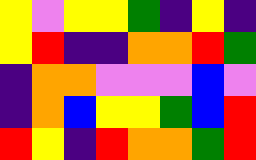[["yellow", "violet", "yellow", "yellow", "green", "indigo", "yellow", "indigo"], ["yellow", "red", "indigo", "indigo", "orange", "orange", "red", "green"], ["indigo", "orange", "orange", "violet", "violet", "violet", "blue", "violet"], ["indigo", "orange", "blue", "yellow", "yellow", "green", "blue", "red"], ["red", "yellow", "indigo", "red", "orange", "orange", "green", "red"]]